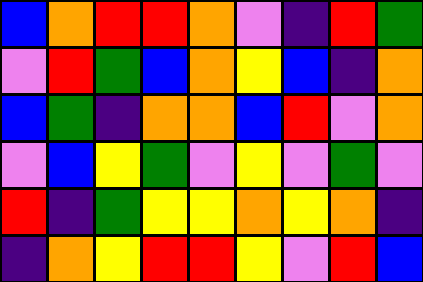[["blue", "orange", "red", "red", "orange", "violet", "indigo", "red", "green"], ["violet", "red", "green", "blue", "orange", "yellow", "blue", "indigo", "orange"], ["blue", "green", "indigo", "orange", "orange", "blue", "red", "violet", "orange"], ["violet", "blue", "yellow", "green", "violet", "yellow", "violet", "green", "violet"], ["red", "indigo", "green", "yellow", "yellow", "orange", "yellow", "orange", "indigo"], ["indigo", "orange", "yellow", "red", "red", "yellow", "violet", "red", "blue"]]